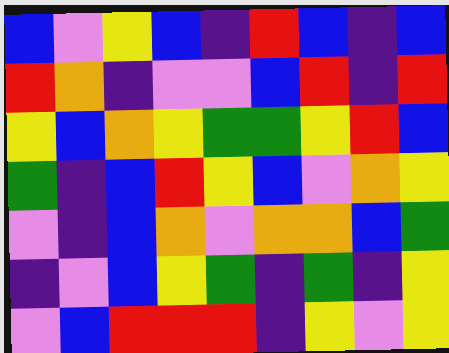[["blue", "violet", "yellow", "blue", "indigo", "red", "blue", "indigo", "blue"], ["red", "orange", "indigo", "violet", "violet", "blue", "red", "indigo", "red"], ["yellow", "blue", "orange", "yellow", "green", "green", "yellow", "red", "blue"], ["green", "indigo", "blue", "red", "yellow", "blue", "violet", "orange", "yellow"], ["violet", "indigo", "blue", "orange", "violet", "orange", "orange", "blue", "green"], ["indigo", "violet", "blue", "yellow", "green", "indigo", "green", "indigo", "yellow"], ["violet", "blue", "red", "red", "red", "indigo", "yellow", "violet", "yellow"]]